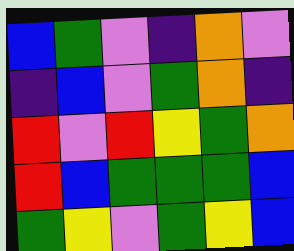[["blue", "green", "violet", "indigo", "orange", "violet"], ["indigo", "blue", "violet", "green", "orange", "indigo"], ["red", "violet", "red", "yellow", "green", "orange"], ["red", "blue", "green", "green", "green", "blue"], ["green", "yellow", "violet", "green", "yellow", "blue"]]